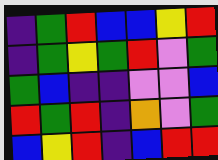[["indigo", "green", "red", "blue", "blue", "yellow", "red"], ["indigo", "green", "yellow", "green", "red", "violet", "green"], ["green", "blue", "indigo", "indigo", "violet", "violet", "blue"], ["red", "green", "red", "indigo", "orange", "violet", "green"], ["blue", "yellow", "red", "indigo", "blue", "red", "red"]]